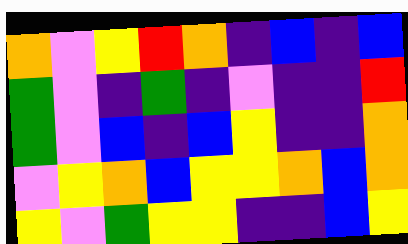[["orange", "violet", "yellow", "red", "orange", "indigo", "blue", "indigo", "blue"], ["green", "violet", "indigo", "green", "indigo", "violet", "indigo", "indigo", "red"], ["green", "violet", "blue", "indigo", "blue", "yellow", "indigo", "indigo", "orange"], ["violet", "yellow", "orange", "blue", "yellow", "yellow", "orange", "blue", "orange"], ["yellow", "violet", "green", "yellow", "yellow", "indigo", "indigo", "blue", "yellow"]]